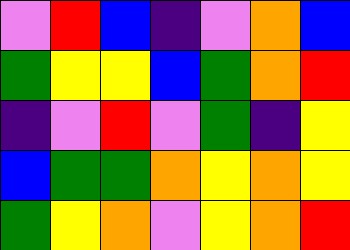[["violet", "red", "blue", "indigo", "violet", "orange", "blue"], ["green", "yellow", "yellow", "blue", "green", "orange", "red"], ["indigo", "violet", "red", "violet", "green", "indigo", "yellow"], ["blue", "green", "green", "orange", "yellow", "orange", "yellow"], ["green", "yellow", "orange", "violet", "yellow", "orange", "red"]]